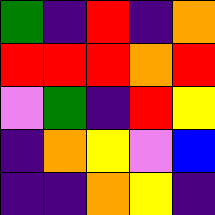[["green", "indigo", "red", "indigo", "orange"], ["red", "red", "red", "orange", "red"], ["violet", "green", "indigo", "red", "yellow"], ["indigo", "orange", "yellow", "violet", "blue"], ["indigo", "indigo", "orange", "yellow", "indigo"]]